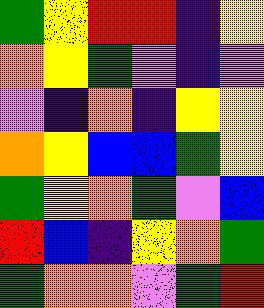[["green", "yellow", "red", "red", "indigo", "yellow"], ["orange", "yellow", "green", "violet", "indigo", "violet"], ["violet", "indigo", "orange", "indigo", "yellow", "yellow"], ["orange", "yellow", "blue", "blue", "green", "yellow"], ["green", "yellow", "orange", "green", "violet", "blue"], ["red", "blue", "indigo", "yellow", "orange", "green"], ["green", "orange", "orange", "violet", "green", "red"]]